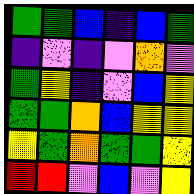[["green", "green", "blue", "indigo", "blue", "green"], ["indigo", "violet", "indigo", "violet", "orange", "violet"], ["green", "yellow", "indigo", "violet", "blue", "yellow"], ["green", "green", "orange", "blue", "yellow", "yellow"], ["yellow", "green", "orange", "green", "green", "yellow"], ["red", "red", "violet", "blue", "violet", "yellow"]]